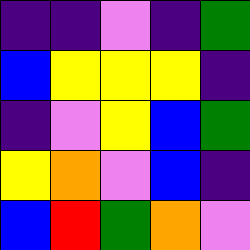[["indigo", "indigo", "violet", "indigo", "green"], ["blue", "yellow", "yellow", "yellow", "indigo"], ["indigo", "violet", "yellow", "blue", "green"], ["yellow", "orange", "violet", "blue", "indigo"], ["blue", "red", "green", "orange", "violet"]]